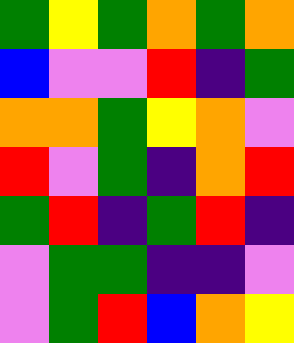[["green", "yellow", "green", "orange", "green", "orange"], ["blue", "violet", "violet", "red", "indigo", "green"], ["orange", "orange", "green", "yellow", "orange", "violet"], ["red", "violet", "green", "indigo", "orange", "red"], ["green", "red", "indigo", "green", "red", "indigo"], ["violet", "green", "green", "indigo", "indigo", "violet"], ["violet", "green", "red", "blue", "orange", "yellow"]]